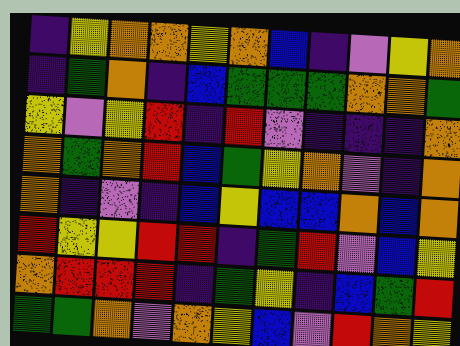[["indigo", "yellow", "orange", "orange", "yellow", "orange", "blue", "indigo", "violet", "yellow", "orange"], ["indigo", "green", "orange", "indigo", "blue", "green", "green", "green", "orange", "orange", "green"], ["yellow", "violet", "yellow", "red", "indigo", "red", "violet", "indigo", "indigo", "indigo", "orange"], ["orange", "green", "orange", "red", "blue", "green", "yellow", "orange", "violet", "indigo", "orange"], ["orange", "indigo", "violet", "indigo", "blue", "yellow", "blue", "blue", "orange", "blue", "orange"], ["red", "yellow", "yellow", "red", "red", "indigo", "green", "red", "violet", "blue", "yellow"], ["orange", "red", "red", "red", "indigo", "green", "yellow", "indigo", "blue", "green", "red"], ["green", "green", "orange", "violet", "orange", "yellow", "blue", "violet", "red", "orange", "yellow"]]